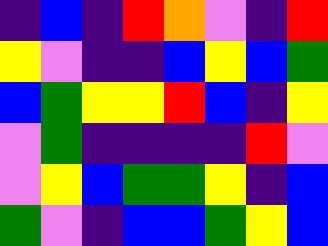[["indigo", "blue", "indigo", "red", "orange", "violet", "indigo", "red"], ["yellow", "violet", "indigo", "indigo", "blue", "yellow", "blue", "green"], ["blue", "green", "yellow", "yellow", "red", "blue", "indigo", "yellow"], ["violet", "green", "indigo", "indigo", "indigo", "indigo", "red", "violet"], ["violet", "yellow", "blue", "green", "green", "yellow", "indigo", "blue"], ["green", "violet", "indigo", "blue", "blue", "green", "yellow", "blue"]]